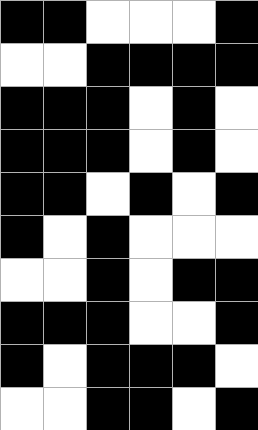[["black", "black", "white", "white", "white", "black"], ["white", "white", "black", "black", "black", "black"], ["black", "black", "black", "white", "black", "white"], ["black", "black", "black", "white", "black", "white"], ["black", "black", "white", "black", "white", "black"], ["black", "white", "black", "white", "white", "white"], ["white", "white", "black", "white", "black", "black"], ["black", "black", "black", "white", "white", "black"], ["black", "white", "black", "black", "black", "white"], ["white", "white", "black", "black", "white", "black"]]